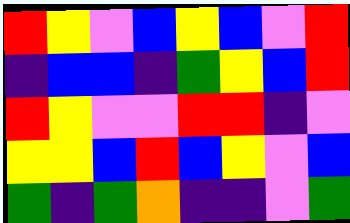[["red", "yellow", "violet", "blue", "yellow", "blue", "violet", "red"], ["indigo", "blue", "blue", "indigo", "green", "yellow", "blue", "red"], ["red", "yellow", "violet", "violet", "red", "red", "indigo", "violet"], ["yellow", "yellow", "blue", "red", "blue", "yellow", "violet", "blue"], ["green", "indigo", "green", "orange", "indigo", "indigo", "violet", "green"]]